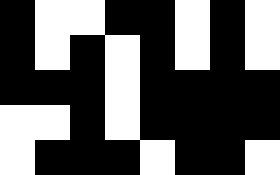[["black", "white", "white", "black", "black", "white", "black", "white"], ["black", "white", "black", "white", "black", "white", "black", "white"], ["black", "black", "black", "white", "black", "black", "black", "black"], ["white", "white", "black", "white", "black", "black", "black", "black"], ["white", "black", "black", "black", "white", "black", "black", "white"]]